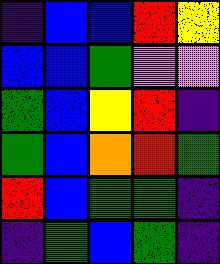[["indigo", "blue", "blue", "red", "yellow"], ["blue", "blue", "green", "violet", "violet"], ["green", "blue", "yellow", "red", "indigo"], ["green", "blue", "orange", "red", "green"], ["red", "blue", "green", "green", "indigo"], ["indigo", "green", "blue", "green", "indigo"]]